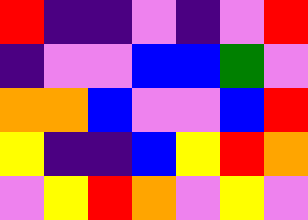[["red", "indigo", "indigo", "violet", "indigo", "violet", "red"], ["indigo", "violet", "violet", "blue", "blue", "green", "violet"], ["orange", "orange", "blue", "violet", "violet", "blue", "red"], ["yellow", "indigo", "indigo", "blue", "yellow", "red", "orange"], ["violet", "yellow", "red", "orange", "violet", "yellow", "violet"]]